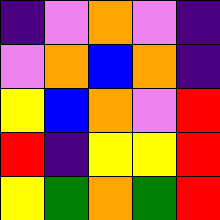[["indigo", "violet", "orange", "violet", "indigo"], ["violet", "orange", "blue", "orange", "indigo"], ["yellow", "blue", "orange", "violet", "red"], ["red", "indigo", "yellow", "yellow", "red"], ["yellow", "green", "orange", "green", "red"]]